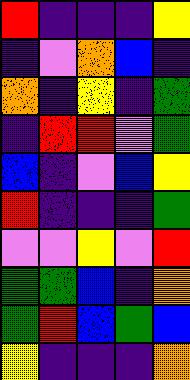[["red", "indigo", "indigo", "indigo", "yellow"], ["indigo", "violet", "orange", "blue", "indigo"], ["orange", "indigo", "yellow", "indigo", "green"], ["indigo", "red", "red", "violet", "green"], ["blue", "indigo", "violet", "blue", "yellow"], ["red", "indigo", "indigo", "indigo", "green"], ["violet", "violet", "yellow", "violet", "red"], ["green", "green", "blue", "indigo", "orange"], ["green", "red", "blue", "green", "blue"], ["yellow", "indigo", "indigo", "indigo", "orange"]]